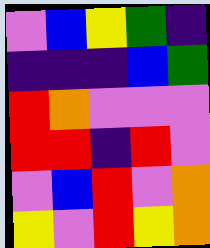[["violet", "blue", "yellow", "green", "indigo"], ["indigo", "indigo", "indigo", "blue", "green"], ["red", "orange", "violet", "violet", "violet"], ["red", "red", "indigo", "red", "violet"], ["violet", "blue", "red", "violet", "orange"], ["yellow", "violet", "red", "yellow", "orange"]]